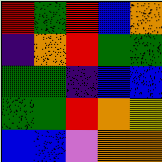[["red", "green", "red", "blue", "orange"], ["indigo", "orange", "red", "green", "green"], ["green", "green", "indigo", "blue", "blue"], ["green", "green", "red", "orange", "yellow"], ["blue", "blue", "violet", "orange", "orange"]]